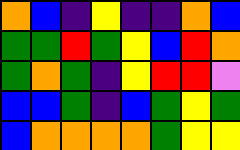[["orange", "blue", "indigo", "yellow", "indigo", "indigo", "orange", "blue"], ["green", "green", "red", "green", "yellow", "blue", "red", "orange"], ["green", "orange", "green", "indigo", "yellow", "red", "red", "violet"], ["blue", "blue", "green", "indigo", "blue", "green", "yellow", "green"], ["blue", "orange", "orange", "orange", "orange", "green", "yellow", "yellow"]]